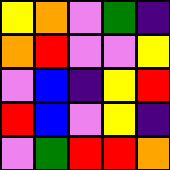[["yellow", "orange", "violet", "green", "indigo"], ["orange", "red", "violet", "violet", "yellow"], ["violet", "blue", "indigo", "yellow", "red"], ["red", "blue", "violet", "yellow", "indigo"], ["violet", "green", "red", "red", "orange"]]